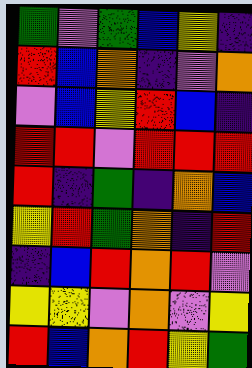[["green", "violet", "green", "blue", "yellow", "indigo"], ["red", "blue", "orange", "indigo", "violet", "orange"], ["violet", "blue", "yellow", "red", "blue", "indigo"], ["red", "red", "violet", "red", "red", "red"], ["red", "indigo", "green", "indigo", "orange", "blue"], ["yellow", "red", "green", "orange", "indigo", "red"], ["indigo", "blue", "red", "orange", "red", "violet"], ["yellow", "yellow", "violet", "orange", "violet", "yellow"], ["red", "blue", "orange", "red", "yellow", "green"]]